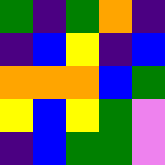[["green", "indigo", "green", "orange", "indigo"], ["indigo", "blue", "yellow", "indigo", "blue"], ["orange", "orange", "orange", "blue", "green"], ["yellow", "blue", "yellow", "green", "violet"], ["indigo", "blue", "green", "green", "violet"]]